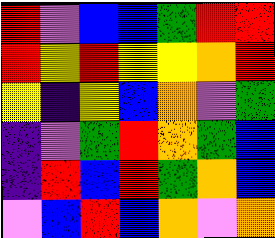[["red", "violet", "blue", "blue", "green", "red", "red"], ["red", "yellow", "red", "yellow", "yellow", "orange", "red"], ["yellow", "indigo", "yellow", "blue", "orange", "violet", "green"], ["indigo", "violet", "green", "red", "orange", "green", "blue"], ["indigo", "red", "blue", "red", "green", "orange", "blue"], ["violet", "blue", "red", "blue", "orange", "violet", "orange"]]